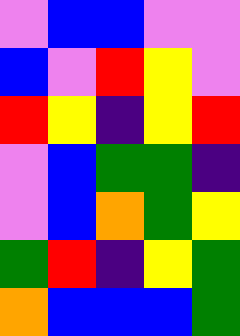[["violet", "blue", "blue", "violet", "violet"], ["blue", "violet", "red", "yellow", "violet"], ["red", "yellow", "indigo", "yellow", "red"], ["violet", "blue", "green", "green", "indigo"], ["violet", "blue", "orange", "green", "yellow"], ["green", "red", "indigo", "yellow", "green"], ["orange", "blue", "blue", "blue", "green"]]